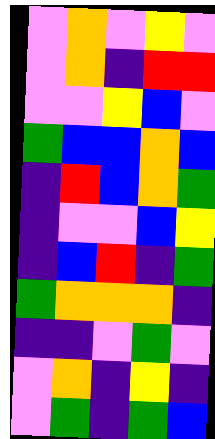[["violet", "orange", "violet", "yellow", "violet"], ["violet", "orange", "indigo", "red", "red"], ["violet", "violet", "yellow", "blue", "violet"], ["green", "blue", "blue", "orange", "blue"], ["indigo", "red", "blue", "orange", "green"], ["indigo", "violet", "violet", "blue", "yellow"], ["indigo", "blue", "red", "indigo", "green"], ["green", "orange", "orange", "orange", "indigo"], ["indigo", "indigo", "violet", "green", "violet"], ["violet", "orange", "indigo", "yellow", "indigo"], ["violet", "green", "indigo", "green", "blue"]]